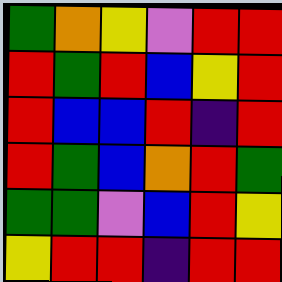[["green", "orange", "yellow", "violet", "red", "red"], ["red", "green", "red", "blue", "yellow", "red"], ["red", "blue", "blue", "red", "indigo", "red"], ["red", "green", "blue", "orange", "red", "green"], ["green", "green", "violet", "blue", "red", "yellow"], ["yellow", "red", "red", "indigo", "red", "red"]]